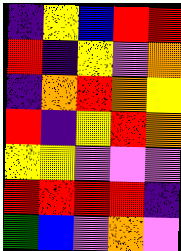[["indigo", "yellow", "blue", "red", "red"], ["red", "indigo", "yellow", "violet", "orange"], ["indigo", "orange", "red", "orange", "yellow"], ["red", "indigo", "yellow", "red", "orange"], ["yellow", "yellow", "violet", "violet", "violet"], ["red", "red", "red", "red", "indigo"], ["green", "blue", "violet", "orange", "violet"]]